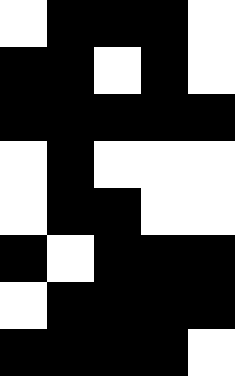[["white", "black", "black", "black", "white"], ["black", "black", "white", "black", "white"], ["black", "black", "black", "black", "black"], ["white", "black", "white", "white", "white"], ["white", "black", "black", "white", "white"], ["black", "white", "black", "black", "black"], ["white", "black", "black", "black", "black"], ["black", "black", "black", "black", "white"]]